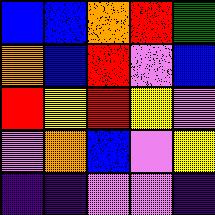[["blue", "blue", "orange", "red", "green"], ["orange", "blue", "red", "violet", "blue"], ["red", "yellow", "red", "yellow", "violet"], ["violet", "orange", "blue", "violet", "yellow"], ["indigo", "indigo", "violet", "violet", "indigo"]]